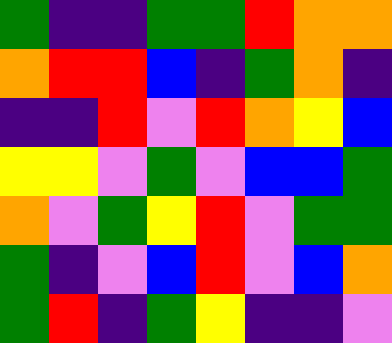[["green", "indigo", "indigo", "green", "green", "red", "orange", "orange"], ["orange", "red", "red", "blue", "indigo", "green", "orange", "indigo"], ["indigo", "indigo", "red", "violet", "red", "orange", "yellow", "blue"], ["yellow", "yellow", "violet", "green", "violet", "blue", "blue", "green"], ["orange", "violet", "green", "yellow", "red", "violet", "green", "green"], ["green", "indigo", "violet", "blue", "red", "violet", "blue", "orange"], ["green", "red", "indigo", "green", "yellow", "indigo", "indigo", "violet"]]